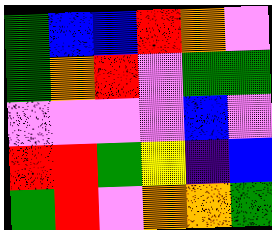[["green", "blue", "blue", "red", "orange", "violet"], ["green", "orange", "red", "violet", "green", "green"], ["violet", "violet", "violet", "violet", "blue", "violet"], ["red", "red", "green", "yellow", "indigo", "blue"], ["green", "red", "violet", "orange", "orange", "green"]]